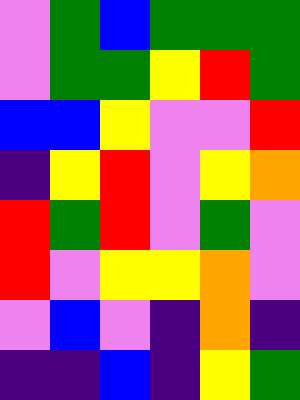[["violet", "green", "blue", "green", "green", "green"], ["violet", "green", "green", "yellow", "red", "green"], ["blue", "blue", "yellow", "violet", "violet", "red"], ["indigo", "yellow", "red", "violet", "yellow", "orange"], ["red", "green", "red", "violet", "green", "violet"], ["red", "violet", "yellow", "yellow", "orange", "violet"], ["violet", "blue", "violet", "indigo", "orange", "indigo"], ["indigo", "indigo", "blue", "indigo", "yellow", "green"]]